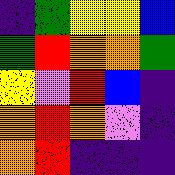[["indigo", "green", "yellow", "yellow", "blue"], ["green", "red", "orange", "orange", "green"], ["yellow", "violet", "red", "blue", "indigo"], ["orange", "red", "orange", "violet", "indigo"], ["orange", "red", "indigo", "indigo", "indigo"]]